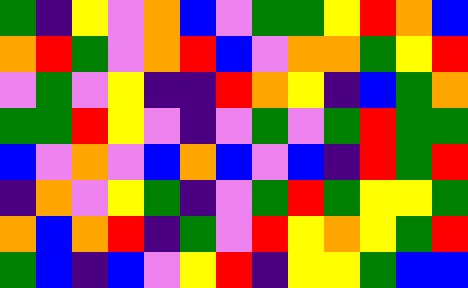[["green", "indigo", "yellow", "violet", "orange", "blue", "violet", "green", "green", "yellow", "red", "orange", "blue"], ["orange", "red", "green", "violet", "orange", "red", "blue", "violet", "orange", "orange", "green", "yellow", "red"], ["violet", "green", "violet", "yellow", "indigo", "indigo", "red", "orange", "yellow", "indigo", "blue", "green", "orange"], ["green", "green", "red", "yellow", "violet", "indigo", "violet", "green", "violet", "green", "red", "green", "green"], ["blue", "violet", "orange", "violet", "blue", "orange", "blue", "violet", "blue", "indigo", "red", "green", "red"], ["indigo", "orange", "violet", "yellow", "green", "indigo", "violet", "green", "red", "green", "yellow", "yellow", "green"], ["orange", "blue", "orange", "red", "indigo", "green", "violet", "red", "yellow", "orange", "yellow", "green", "red"], ["green", "blue", "indigo", "blue", "violet", "yellow", "red", "indigo", "yellow", "yellow", "green", "blue", "blue"]]